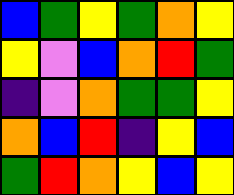[["blue", "green", "yellow", "green", "orange", "yellow"], ["yellow", "violet", "blue", "orange", "red", "green"], ["indigo", "violet", "orange", "green", "green", "yellow"], ["orange", "blue", "red", "indigo", "yellow", "blue"], ["green", "red", "orange", "yellow", "blue", "yellow"]]